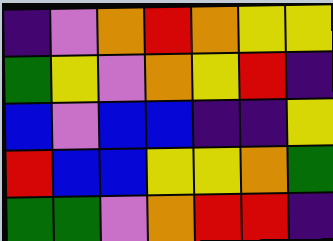[["indigo", "violet", "orange", "red", "orange", "yellow", "yellow"], ["green", "yellow", "violet", "orange", "yellow", "red", "indigo"], ["blue", "violet", "blue", "blue", "indigo", "indigo", "yellow"], ["red", "blue", "blue", "yellow", "yellow", "orange", "green"], ["green", "green", "violet", "orange", "red", "red", "indigo"]]